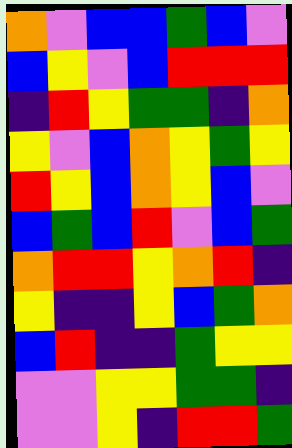[["orange", "violet", "blue", "blue", "green", "blue", "violet"], ["blue", "yellow", "violet", "blue", "red", "red", "red"], ["indigo", "red", "yellow", "green", "green", "indigo", "orange"], ["yellow", "violet", "blue", "orange", "yellow", "green", "yellow"], ["red", "yellow", "blue", "orange", "yellow", "blue", "violet"], ["blue", "green", "blue", "red", "violet", "blue", "green"], ["orange", "red", "red", "yellow", "orange", "red", "indigo"], ["yellow", "indigo", "indigo", "yellow", "blue", "green", "orange"], ["blue", "red", "indigo", "indigo", "green", "yellow", "yellow"], ["violet", "violet", "yellow", "yellow", "green", "green", "indigo"], ["violet", "violet", "yellow", "indigo", "red", "red", "green"]]